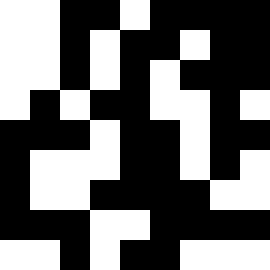[["white", "white", "black", "black", "white", "black", "black", "black", "black"], ["white", "white", "black", "white", "black", "black", "white", "black", "black"], ["white", "white", "black", "white", "black", "white", "black", "black", "black"], ["white", "black", "white", "black", "black", "white", "white", "black", "white"], ["black", "black", "black", "white", "black", "black", "white", "black", "black"], ["black", "white", "white", "white", "black", "black", "white", "black", "white"], ["black", "white", "white", "black", "black", "black", "black", "white", "white"], ["black", "black", "black", "white", "white", "black", "black", "black", "black"], ["white", "white", "black", "white", "black", "black", "white", "white", "white"]]